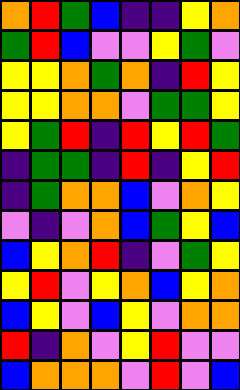[["orange", "red", "green", "blue", "indigo", "indigo", "yellow", "orange"], ["green", "red", "blue", "violet", "violet", "yellow", "green", "violet"], ["yellow", "yellow", "orange", "green", "orange", "indigo", "red", "yellow"], ["yellow", "yellow", "orange", "orange", "violet", "green", "green", "yellow"], ["yellow", "green", "red", "indigo", "red", "yellow", "red", "green"], ["indigo", "green", "green", "indigo", "red", "indigo", "yellow", "red"], ["indigo", "green", "orange", "orange", "blue", "violet", "orange", "yellow"], ["violet", "indigo", "violet", "orange", "blue", "green", "yellow", "blue"], ["blue", "yellow", "orange", "red", "indigo", "violet", "green", "yellow"], ["yellow", "red", "violet", "yellow", "orange", "blue", "yellow", "orange"], ["blue", "yellow", "violet", "blue", "yellow", "violet", "orange", "orange"], ["red", "indigo", "orange", "violet", "yellow", "red", "violet", "violet"], ["blue", "orange", "orange", "orange", "violet", "red", "violet", "blue"]]